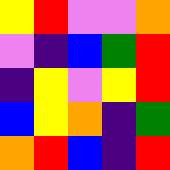[["yellow", "red", "violet", "violet", "orange"], ["violet", "indigo", "blue", "green", "red"], ["indigo", "yellow", "violet", "yellow", "red"], ["blue", "yellow", "orange", "indigo", "green"], ["orange", "red", "blue", "indigo", "red"]]